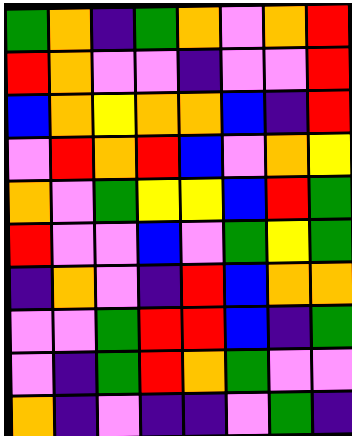[["green", "orange", "indigo", "green", "orange", "violet", "orange", "red"], ["red", "orange", "violet", "violet", "indigo", "violet", "violet", "red"], ["blue", "orange", "yellow", "orange", "orange", "blue", "indigo", "red"], ["violet", "red", "orange", "red", "blue", "violet", "orange", "yellow"], ["orange", "violet", "green", "yellow", "yellow", "blue", "red", "green"], ["red", "violet", "violet", "blue", "violet", "green", "yellow", "green"], ["indigo", "orange", "violet", "indigo", "red", "blue", "orange", "orange"], ["violet", "violet", "green", "red", "red", "blue", "indigo", "green"], ["violet", "indigo", "green", "red", "orange", "green", "violet", "violet"], ["orange", "indigo", "violet", "indigo", "indigo", "violet", "green", "indigo"]]